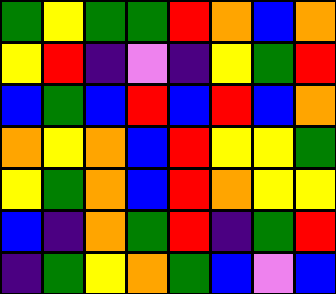[["green", "yellow", "green", "green", "red", "orange", "blue", "orange"], ["yellow", "red", "indigo", "violet", "indigo", "yellow", "green", "red"], ["blue", "green", "blue", "red", "blue", "red", "blue", "orange"], ["orange", "yellow", "orange", "blue", "red", "yellow", "yellow", "green"], ["yellow", "green", "orange", "blue", "red", "orange", "yellow", "yellow"], ["blue", "indigo", "orange", "green", "red", "indigo", "green", "red"], ["indigo", "green", "yellow", "orange", "green", "blue", "violet", "blue"]]